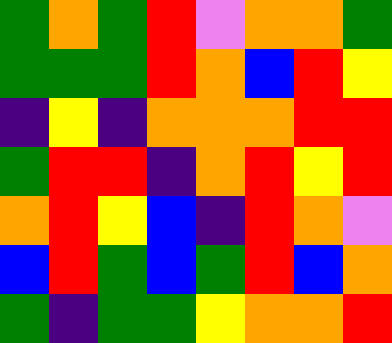[["green", "orange", "green", "red", "violet", "orange", "orange", "green"], ["green", "green", "green", "red", "orange", "blue", "red", "yellow"], ["indigo", "yellow", "indigo", "orange", "orange", "orange", "red", "red"], ["green", "red", "red", "indigo", "orange", "red", "yellow", "red"], ["orange", "red", "yellow", "blue", "indigo", "red", "orange", "violet"], ["blue", "red", "green", "blue", "green", "red", "blue", "orange"], ["green", "indigo", "green", "green", "yellow", "orange", "orange", "red"]]